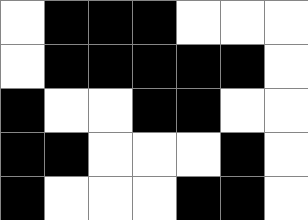[["white", "black", "black", "black", "white", "white", "white"], ["white", "black", "black", "black", "black", "black", "white"], ["black", "white", "white", "black", "black", "white", "white"], ["black", "black", "white", "white", "white", "black", "white"], ["black", "white", "white", "white", "black", "black", "white"]]